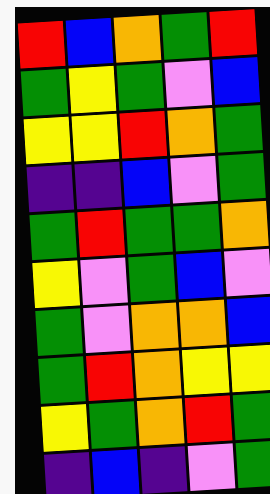[["red", "blue", "orange", "green", "red"], ["green", "yellow", "green", "violet", "blue"], ["yellow", "yellow", "red", "orange", "green"], ["indigo", "indigo", "blue", "violet", "green"], ["green", "red", "green", "green", "orange"], ["yellow", "violet", "green", "blue", "violet"], ["green", "violet", "orange", "orange", "blue"], ["green", "red", "orange", "yellow", "yellow"], ["yellow", "green", "orange", "red", "green"], ["indigo", "blue", "indigo", "violet", "green"]]